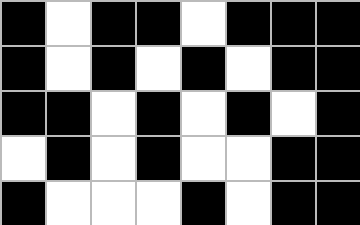[["black", "white", "black", "black", "white", "black", "black", "black"], ["black", "white", "black", "white", "black", "white", "black", "black"], ["black", "black", "white", "black", "white", "black", "white", "black"], ["white", "black", "white", "black", "white", "white", "black", "black"], ["black", "white", "white", "white", "black", "white", "black", "black"]]